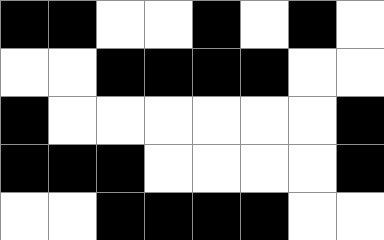[["black", "black", "white", "white", "black", "white", "black", "white"], ["white", "white", "black", "black", "black", "black", "white", "white"], ["black", "white", "white", "white", "white", "white", "white", "black"], ["black", "black", "black", "white", "white", "white", "white", "black"], ["white", "white", "black", "black", "black", "black", "white", "white"]]